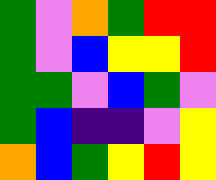[["green", "violet", "orange", "green", "red", "red"], ["green", "violet", "blue", "yellow", "yellow", "red"], ["green", "green", "violet", "blue", "green", "violet"], ["green", "blue", "indigo", "indigo", "violet", "yellow"], ["orange", "blue", "green", "yellow", "red", "yellow"]]